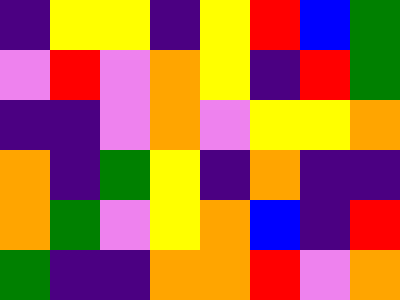[["indigo", "yellow", "yellow", "indigo", "yellow", "red", "blue", "green"], ["violet", "red", "violet", "orange", "yellow", "indigo", "red", "green"], ["indigo", "indigo", "violet", "orange", "violet", "yellow", "yellow", "orange"], ["orange", "indigo", "green", "yellow", "indigo", "orange", "indigo", "indigo"], ["orange", "green", "violet", "yellow", "orange", "blue", "indigo", "red"], ["green", "indigo", "indigo", "orange", "orange", "red", "violet", "orange"]]